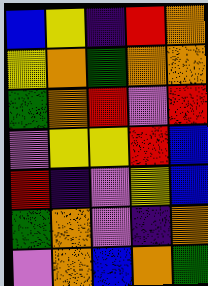[["blue", "yellow", "indigo", "red", "orange"], ["yellow", "orange", "green", "orange", "orange"], ["green", "orange", "red", "violet", "red"], ["violet", "yellow", "yellow", "red", "blue"], ["red", "indigo", "violet", "yellow", "blue"], ["green", "orange", "violet", "indigo", "orange"], ["violet", "orange", "blue", "orange", "green"]]